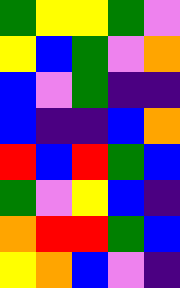[["green", "yellow", "yellow", "green", "violet"], ["yellow", "blue", "green", "violet", "orange"], ["blue", "violet", "green", "indigo", "indigo"], ["blue", "indigo", "indigo", "blue", "orange"], ["red", "blue", "red", "green", "blue"], ["green", "violet", "yellow", "blue", "indigo"], ["orange", "red", "red", "green", "blue"], ["yellow", "orange", "blue", "violet", "indigo"]]